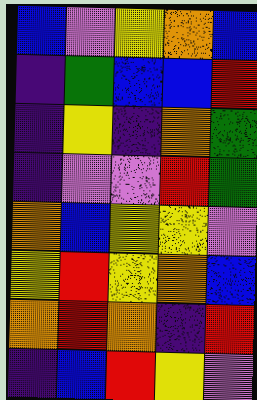[["blue", "violet", "yellow", "orange", "blue"], ["indigo", "green", "blue", "blue", "red"], ["indigo", "yellow", "indigo", "orange", "green"], ["indigo", "violet", "violet", "red", "green"], ["orange", "blue", "yellow", "yellow", "violet"], ["yellow", "red", "yellow", "orange", "blue"], ["orange", "red", "orange", "indigo", "red"], ["indigo", "blue", "red", "yellow", "violet"]]